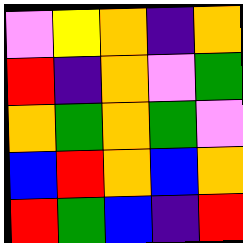[["violet", "yellow", "orange", "indigo", "orange"], ["red", "indigo", "orange", "violet", "green"], ["orange", "green", "orange", "green", "violet"], ["blue", "red", "orange", "blue", "orange"], ["red", "green", "blue", "indigo", "red"]]